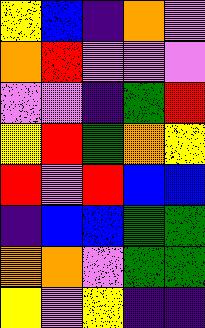[["yellow", "blue", "indigo", "orange", "violet"], ["orange", "red", "violet", "violet", "violet"], ["violet", "violet", "indigo", "green", "red"], ["yellow", "red", "green", "orange", "yellow"], ["red", "violet", "red", "blue", "blue"], ["indigo", "blue", "blue", "green", "green"], ["orange", "orange", "violet", "green", "green"], ["yellow", "violet", "yellow", "indigo", "indigo"]]